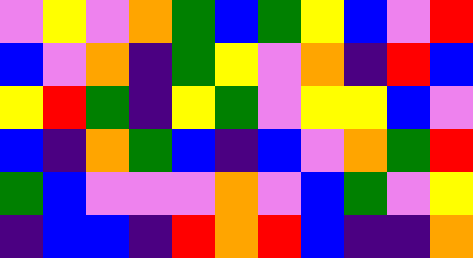[["violet", "yellow", "violet", "orange", "green", "blue", "green", "yellow", "blue", "violet", "red"], ["blue", "violet", "orange", "indigo", "green", "yellow", "violet", "orange", "indigo", "red", "blue"], ["yellow", "red", "green", "indigo", "yellow", "green", "violet", "yellow", "yellow", "blue", "violet"], ["blue", "indigo", "orange", "green", "blue", "indigo", "blue", "violet", "orange", "green", "red"], ["green", "blue", "violet", "violet", "violet", "orange", "violet", "blue", "green", "violet", "yellow"], ["indigo", "blue", "blue", "indigo", "red", "orange", "red", "blue", "indigo", "indigo", "orange"]]